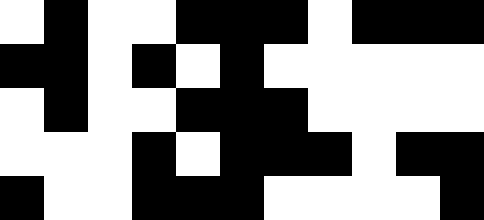[["white", "black", "white", "white", "black", "black", "black", "white", "black", "black", "black"], ["black", "black", "white", "black", "white", "black", "white", "white", "white", "white", "white"], ["white", "black", "white", "white", "black", "black", "black", "white", "white", "white", "white"], ["white", "white", "white", "black", "white", "black", "black", "black", "white", "black", "black"], ["black", "white", "white", "black", "black", "black", "white", "white", "white", "white", "black"]]